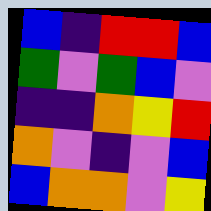[["blue", "indigo", "red", "red", "blue"], ["green", "violet", "green", "blue", "violet"], ["indigo", "indigo", "orange", "yellow", "red"], ["orange", "violet", "indigo", "violet", "blue"], ["blue", "orange", "orange", "violet", "yellow"]]